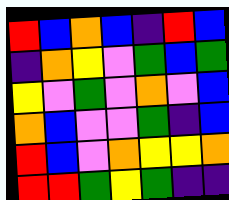[["red", "blue", "orange", "blue", "indigo", "red", "blue"], ["indigo", "orange", "yellow", "violet", "green", "blue", "green"], ["yellow", "violet", "green", "violet", "orange", "violet", "blue"], ["orange", "blue", "violet", "violet", "green", "indigo", "blue"], ["red", "blue", "violet", "orange", "yellow", "yellow", "orange"], ["red", "red", "green", "yellow", "green", "indigo", "indigo"]]